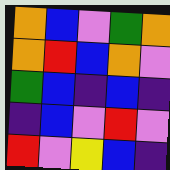[["orange", "blue", "violet", "green", "orange"], ["orange", "red", "blue", "orange", "violet"], ["green", "blue", "indigo", "blue", "indigo"], ["indigo", "blue", "violet", "red", "violet"], ["red", "violet", "yellow", "blue", "indigo"]]